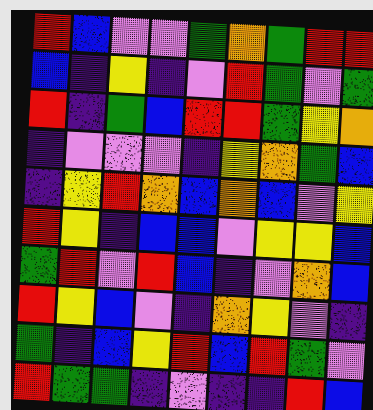[["red", "blue", "violet", "violet", "green", "orange", "green", "red", "red"], ["blue", "indigo", "yellow", "indigo", "violet", "red", "green", "violet", "green"], ["red", "indigo", "green", "blue", "red", "red", "green", "yellow", "orange"], ["indigo", "violet", "violet", "violet", "indigo", "yellow", "orange", "green", "blue"], ["indigo", "yellow", "red", "orange", "blue", "orange", "blue", "violet", "yellow"], ["red", "yellow", "indigo", "blue", "blue", "violet", "yellow", "yellow", "blue"], ["green", "red", "violet", "red", "blue", "indigo", "violet", "orange", "blue"], ["red", "yellow", "blue", "violet", "indigo", "orange", "yellow", "violet", "indigo"], ["green", "indigo", "blue", "yellow", "red", "blue", "red", "green", "violet"], ["red", "green", "green", "indigo", "violet", "indigo", "indigo", "red", "blue"]]